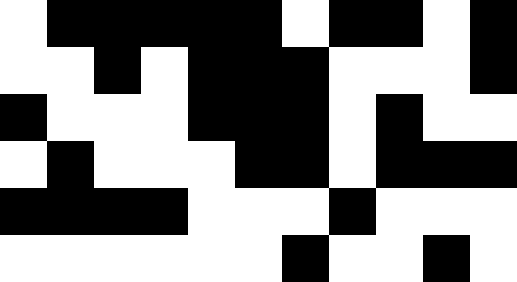[["white", "black", "black", "black", "black", "black", "white", "black", "black", "white", "black"], ["white", "white", "black", "white", "black", "black", "black", "white", "white", "white", "black"], ["black", "white", "white", "white", "black", "black", "black", "white", "black", "white", "white"], ["white", "black", "white", "white", "white", "black", "black", "white", "black", "black", "black"], ["black", "black", "black", "black", "white", "white", "white", "black", "white", "white", "white"], ["white", "white", "white", "white", "white", "white", "black", "white", "white", "black", "white"]]